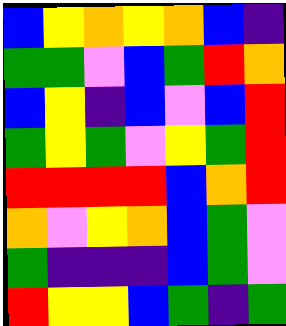[["blue", "yellow", "orange", "yellow", "orange", "blue", "indigo"], ["green", "green", "violet", "blue", "green", "red", "orange"], ["blue", "yellow", "indigo", "blue", "violet", "blue", "red"], ["green", "yellow", "green", "violet", "yellow", "green", "red"], ["red", "red", "red", "red", "blue", "orange", "red"], ["orange", "violet", "yellow", "orange", "blue", "green", "violet"], ["green", "indigo", "indigo", "indigo", "blue", "green", "violet"], ["red", "yellow", "yellow", "blue", "green", "indigo", "green"]]